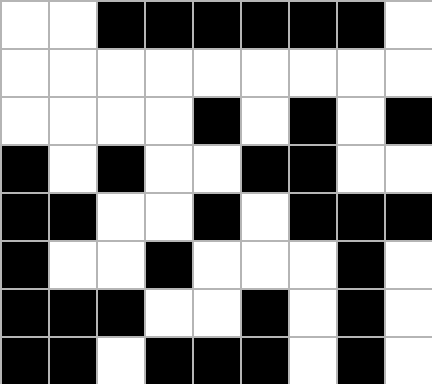[["white", "white", "black", "black", "black", "black", "black", "black", "white"], ["white", "white", "white", "white", "white", "white", "white", "white", "white"], ["white", "white", "white", "white", "black", "white", "black", "white", "black"], ["black", "white", "black", "white", "white", "black", "black", "white", "white"], ["black", "black", "white", "white", "black", "white", "black", "black", "black"], ["black", "white", "white", "black", "white", "white", "white", "black", "white"], ["black", "black", "black", "white", "white", "black", "white", "black", "white"], ["black", "black", "white", "black", "black", "black", "white", "black", "white"]]